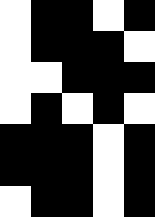[["white", "black", "black", "white", "black"], ["white", "black", "black", "black", "white"], ["white", "white", "black", "black", "black"], ["white", "black", "white", "black", "white"], ["black", "black", "black", "white", "black"], ["black", "black", "black", "white", "black"], ["white", "black", "black", "white", "black"]]